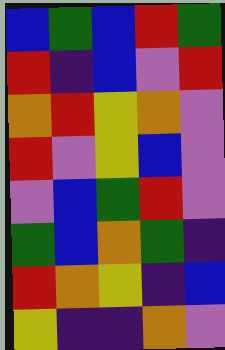[["blue", "green", "blue", "red", "green"], ["red", "indigo", "blue", "violet", "red"], ["orange", "red", "yellow", "orange", "violet"], ["red", "violet", "yellow", "blue", "violet"], ["violet", "blue", "green", "red", "violet"], ["green", "blue", "orange", "green", "indigo"], ["red", "orange", "yellow", "indigo", "blue"], ["yellow", "indigo", "indigo", "orange", "violet"]]